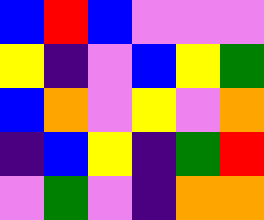[["blue", "red", "blue", "violet", "violet", "violet"], ["yellow", "indigo", "violet", "blue", "yellow", "green"], ["blue", "orange", "violet", "yellow", "violet", "orange"], ["indigo", "blue", "yellow", "indigo", "green", "red"], ["violet", "green", "violet", "indigo", "orange", "orange"]]